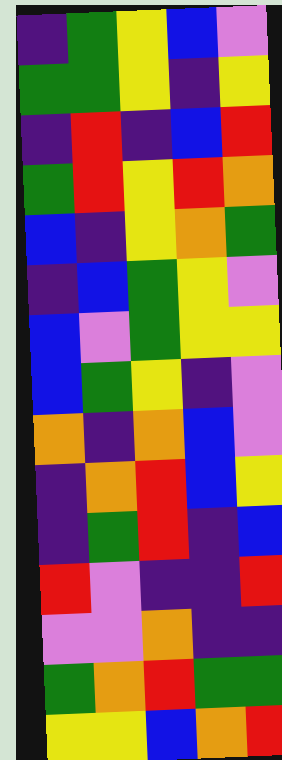[["indigo", "green", "yellow", "blue", "violet"], ["green", "green", "yellow", "indigo", "yellow"], ["indigo", "red", "indigo", "blue", "red"], ["green", "red", "yellow", "red", "orange"], ["blue", "indigo", "yellow", "orange", "green"], ["indigo", "blue", "green", "yellow", "violet"], ["blue", "violet", "green", "yellow", "yellow"], ["blue", "green", "yellow", "indigo", "violet"], ["orange", "indigo", "orange", "blue", "violet"], ["indigo", "orange", "red", "blue", "yellow"], ["indigo", "green", "red", "indigo", "blue"], ["red", "violet", "indigo", "indigo", "red"], ["violet", "violet", "orange", "indigo", "indigo"], ["green", "orange", "red", "green", "green"], ["yellow", "yellow", "blue", "orange", "red"]]